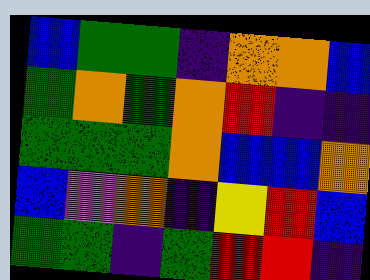[["blue", "green", "green", "indigo", "orange", "orange", "blue"], ["green", "orange", "green", "orange", "red", "indigo", "indigo"], ["green", "green", "green", "orange", "blue", "blue", "orange"], ["blue", "violet", "orange", "indigo", "yellow", "red", "blue"], ["green", "green", "indigo", "green", "red", "red", "indigo"]]